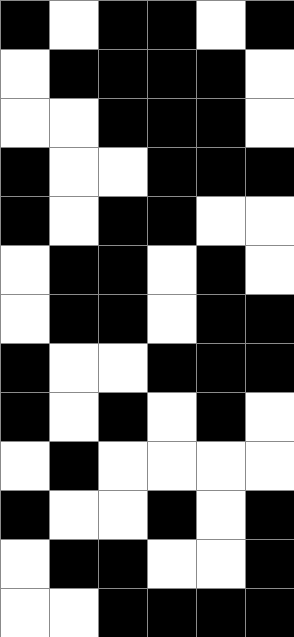[["black", "white", "black", "black", "white", "black"], ["white", "black", "black", "black", "black", "white"], ["white", "white", "black", "black", "black", "white"], ["black", "white", "white", "black", "black", "black"], ["black", "white", "black", "black", "white", "white"], ["white", "black", "black", "white", "black", "white"], ["white", "black", "black", "white", "black", "black"], ["black", "white", "white", "black", "black", "black"], ["black", "white", "black", "white", "black", "white"], ["white", "black", "white", "white", "white", "white"], ["black", "white", "white", "black", "white", "black"], ["white", "black", "black", "white", "white", "black"], ["white", "white", "black", "black", "black", "black"]]